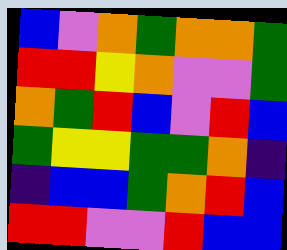[["blue", "violet", "orange", "green", "orange", "orange", "green"], ["red", "red", "yellow", "orange", "violet", "violet", "green"], ["orange", "green", "red", "blue", "violet", "red", "blue"], ["green", "yellow", "yellow", "green", "green", "orange", "indigo"], ["indigo", "blue", "blue", "green", "orange", "red", "blue"], ["red", "red", "violet", "violet", "red", "blue", "blue"]]